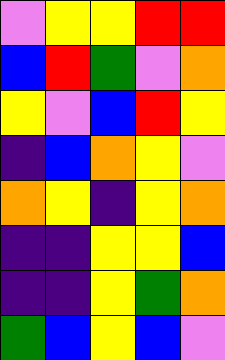[["violet", "yellow", "yellow", "red", "red"], ["blue", "red", "green", "violet", "orange"], ["yellow", "violet", "blue", "red", "yellow"], ["indigo", "blue", "orange", "yellow", "violet"], ["orange", "yellow", "indigo", "yellow", "orange"], ["indigo", "indigo", "yellow", "yellow", "blue"], ["indigo", "indigo", "yellow", "green", "orange"], ["green", "blue", "yellow", "blue", "violet"]]